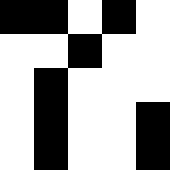[["black", "black", "white", "black", "white"], ["white", "white", "black", "white", "white"], ["white", "black", "white", "white", "white"], ["white", "black", "white", "white", "black"], ["white", "black", "white", "white", "black"]]